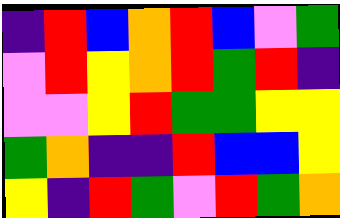[["indigo", "red", "blue", "orange", "red", "blue", "violet", "green"], ["violet", "red", "yellow", "orange", "red", "green", "red", "indigo"], ["violet", "violet", "yellow", "red", "green", "green", "yellow", "yellow"], ["green", "orange", "indigo", "indigo", "red", "blue", "blue", "yellow"], ["yellow", "indigo", "red", "green", "violet", "red", "green", "orange"]]